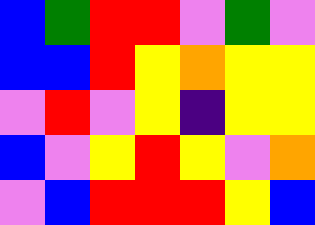[["blue", "green", "red", "red", "violet", "green", "violet"], ["blue", "blue", "red", "yellow", "orange", "yellow", "yellow"], ["violet", "red", "violet", "yellow", "indigo", "yellow", "yellow"], ["blue", "violet", "yellow", "red", "yellow", "violet", "orange"], ["violet", "blue", "red", "red", "red", "yellow", "blue"]]